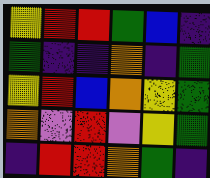[["yellow", "red", "red", "green", "blue", "indigo"], ["green", "indigo", "indigo", "orange", "indigo", "green"], ["yellow", "red", "blue", "orange", "yellow", "green"], ["orange", "violet", "red", "violet", "yellow", "green"], ["indigo", "red", "red", "orange", "green", "indigo"]]